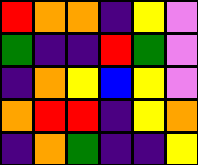[["red", "orange", "orange", "indigo", "yellow", "violet"], ["green", "indigo", "indigo", "red", "green", "violet"], ["indigo", "orange", "yellow", "blue", "yellow", "violet"], ["orange", "red", "red", "indigo", "yellow", "orange"], ["indigo", "orange", "green", "indigo", "indigo", "yellow"]]